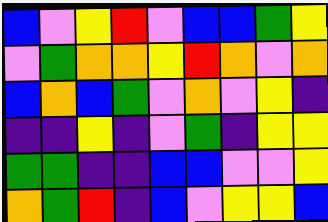[["blue", "violet", "yellow", "red", "violet", "blue", "blue", "green", "yellow"], ["violet", "green", "orange", "orange", "yellow", "red", "orange", "violet", "orange"], ["blue", "orange", "blue", "green", "violet", "orange", "violet", "yellow", "indigo"], ["indigo", "indigo", "yellow", "indigo", "violet", "green", "indigo", "yellow", "yellow"], ["green", "green", "indigo", "indigo", "blue", "blue", "violet", "violet", "yellow"], ["orange", "green", "red", "indigo", "blue", "violet", "yellow", "yellow", "blue"]]